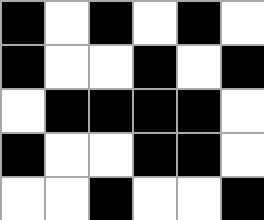[["black", "white", "black", "white", "black", "white"], ["black", "white", "white", "black", "white", "black"], ["white", "black", "black", "black", "black", "white"], ["black", "white", "white", "black", "black", "white"], ["white", "white", "black", "white", "white", "black"]]